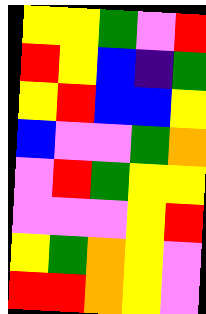[["yellow", "yellow", "green", "violet", "red"], ["red", "yellow", "blue", "indigo", "green"], ["yellow", "red", "blue", "blue", "yellow"], ["blue", "violet", "violet", "green", "orange"], ["violet", "red", "green", "yellow", "yellow"], ["violet", "violet", "violet", "yellow", "red"], ["yellow", "green", "orange", "yellow", "violet"], ["red", "red", "orange", "yellow", "violet"]]